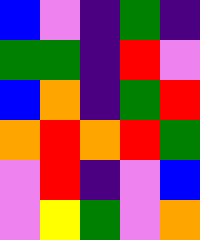[["blue", "violet", "indigo", "green", "indigo"], ["green", "green", "indigo", "red", "violet"], ["blue", "orange", "indigo", "green", "red"], ["orange", "red", "orange", "red", "green"], ["violet", "red", "indigo", "violet", "blue"], ["violet", "yellow", "green", "violet", "orange"]]